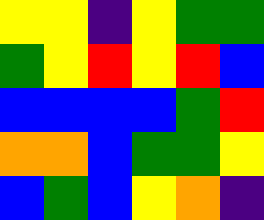[["yellow", "yellow", "indigo", "yellow", "green", "green"], ["green", "yellow", "red", "yellow", "red", "blue"], ["blue", "blue", "blue", "blue", "green", "red"], ["orange", "orange", "blue", "green", "green", "yellow"], ["blue", "green", "blue", "yellow", "orange", "indigo"]]